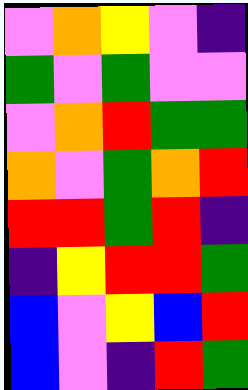[["violet", "orange", "yellow", "violet", "indigo"], ["green", "violet", "green", "violet", "violet"], ["violet", "orange", "red", "green", "green"], ["orange", "violet", "green", "orange", "red"], ["red", "red", "green", "red", "indigo"], ["indigo", "yellow", "red", "red", "green"], ["blue", "violet", "yellow", "blue", "red"], ["blue", "violet", "indigo", "red", "green"]]